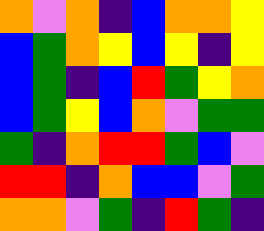[["orange", "violet", "orange", "indigo", "blue", "orange", "orange", "yellow"], ["blue", "green", "orange", "yellow", "blue", "yellow", "indigo", "yellow"], ["blue", "green", "indigo", "blue", "red", "green", "yellow", "orange"], ["blue", "green", "yellow", "blue", "orange", "violet", "green", "green"], ["green", "indigo", "orange", "red", "red", "green", "blue", "violet"], ["red", "red", "indigo", "orange", "blue", "blue", "violet", "green"], ["orange", "orange", "violet", "green", "indigo", "red", "green", "indigo"]]